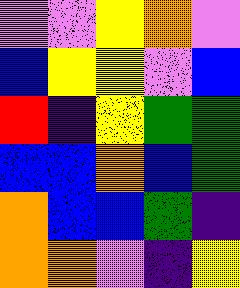[["violet", "violet", "yellow", "orange", "violet"], ["blue", "yellow", "yellow", "violet", "blue"], ["red", "indigo", "yellow", "green", "green"], ["blue", "blue", "orange", "blue", "green"], ["orange", "blue", "blue", "green", "indigo"], ["orange", "orange", "violet", "indigo", "yellow"]]